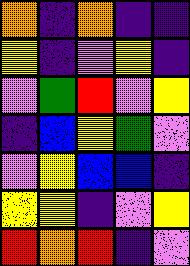[["orange", "indigo", "orange", "indigo", "indigo"], ["yellow", "indigo", "violet", "yellow", "indigo"], ["violet", "green", "red", "violet", "yellow"], ["indigo", "blue", "yellow", "green", "violet"], ["violet", "yellow", "blue", "blue", "indigo"], ["yellow", "yellow", "indigo", "violet", "yellow"], ["red", "orange", "red", "indigo", "violet"]]